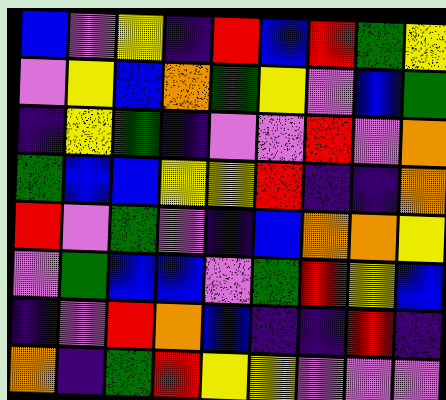[["blue", "violet", "yellow", "indigo", "red", "blue", "red", "green", "yellow"], ["violet", "yellow", "blue", "orange", "green", "yellow", "violet", "blue", "green"], ["indigo", "yellow", "green", "indigo", "violet", "violet", "red", "violet", "orange"], ["green", "blue", "blue", "yellow", "yellow", "red", "indigo", "indigo", "orange"], ["red", "violet", "green", "violet", "indigo", "blue", "orange", "orange", "yellow"], ["violet", "green", "blue", "blue", "violet", "green", "red", "yellow", "blue"], ["indigo", "violet", "red", "orange", "blue", "indigo", "indigo", "red", "indigo"], ["orange", "indigo", "green", "red", "yellow", "yellow", "violet", "violet", "violet"]]